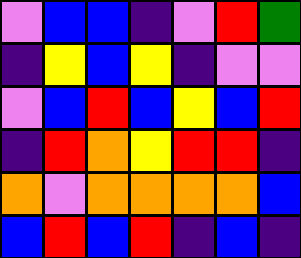[["violet", "blue", "blue", "indigo", "violet", "red", "green"], ["indigo", "yellow", "blue", "yellow", "indigo", "violet", "violet"], ["violet", "blue", "red", "blue", "yellow", "blue", "red"], ["indigo", "red", "orange", "yellow", "red", "red", "indigo"], ["orange", "violet", "orange", "orange", "orange", "orange", "blue"], ["blue", "red", "blue", "red", "indigo", "blue", "indigo"]]